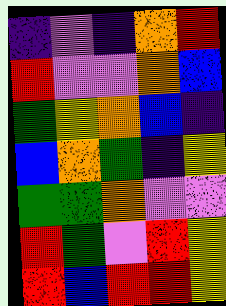[["indigo", "violet", "indigo", "orange", "red"], ["red", "violet", "violet", "orange", "blue"], ["green", "yellow", "orange", "blue", "indigo"], ["blue", "orange", "green", "indigo", "yellow"], ["green", "green", "orange", "violet", "violet"], ["red", "green", "violet", "red", "yellow"], ["red", "blue", "red", "red", "yellow"]]